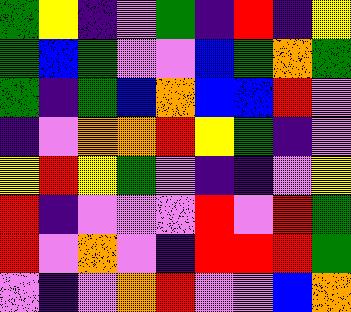[["green", "yellow", "indigo", "violet", "green", "indigo", "red", "indigo", "yellow"], ["green", "blue", "green", "violet", "violet", "blue", "green", "orange", "green"], ["green", "indigo", "green", "blue", "orange", "blue", "blue", "red", "violet"], ["indigo", "violet", "orange", "orange", "red", "yellow", "green", "indigo", "violet"], ["yellow", "red", "yellow", "green", "violet", "indigo", "indigo", "violet", "yellow"], ["red", "indigo", "violet", "violet", "violet", "red", "violet", "red", "green"], ["red", "violet", "orange", "violet", "indigo", "red", "red", "red", "green"], ["violet", "indigo", "violet", "orange", "red", "violet", "violet", "blue", "orange"]]